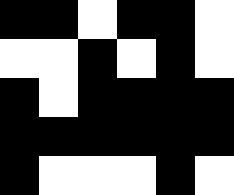[["black", "black", "white", "black", "black", "white"], ["white", "white", "black", "white", "black", "white"], ["black", "white", "black", "black", "black", "black"], ["black", "black", "black", "black", "black", "black"], ["black", "white", "white", "white", "black", "white"]]